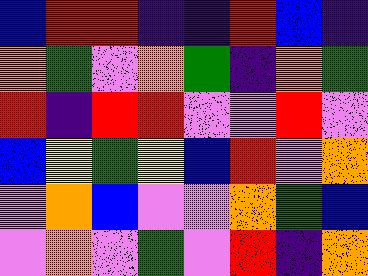[["blue", "red", "red", "indigo", "indigo", "red", "blue", "indigo"], ["orange", "green", "violet", "orange", "green", "indigo", "orange", "green"], ["red", "indigo", "red", "red", "violet", "violet", "red", "violet"], ["blue", "yellow", "green", "yellow", "blue", "red", "violet", "orange"], ["violet", "orange", "blue", "violet", "violet", "orange", "green", "blue"], ["violet", "orange", "violet", "green", "violet", "red", "indigo", "orange"]]